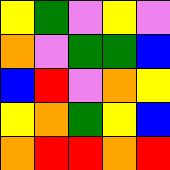[["yellow", "green", "violet", "yellow", "violet"], ["orange", "violet", "green", "green", "blue"], ["blue", "red", "violet", "orange", "yellow"], ["yellow", "orange", "green", "yellow", "blue"], ["orange", "red", "red", "orange", "red"]]